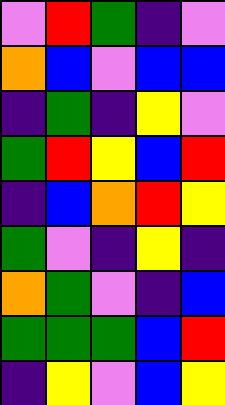[["violet", "red", "green", "indigo", "violet"], ["orange", "blue", "violet", "blue", "blue"], ["indigo", "green", "indigo", "yellow", "violet"], ["green", "red", "yellow", "blue", "red"], ["indigo", "blue", "orange", "red", "yellow"], ["green", "violet", "indigo", "yellow", "indigo"], ["orange", "green", "violet", "indigo", "blue"], ["green", "green", "green", "blue", "red"], ["indigo", "yellow", "violet", "blue", "yellow"]]